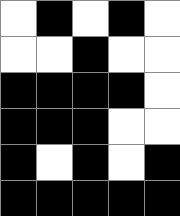[["white", "black", "white", "black", "white"], ["white", "white", "black", "white", "white"], ["black", "black", "black", "black", "white"], ["black", "black", "black", "white", "white"], ["black", "white", "black", "white", "black"], ["black", "black", "black", "black", "black"]]